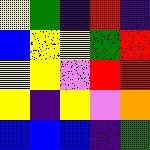[["yellow", "green", "indigo", "red", "indigo"], ["blue", "yellow", "yellow", "green", "red"], ["yellow", "yellow", "violet", "red", "red"], ["yellow", "indigo", "yellow", "violet", "orange"], ["blue", "blue", "blue", "indigo", "green"]]